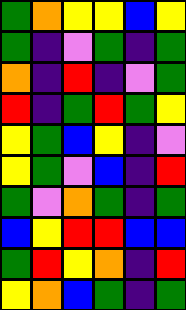[["green", "orange", "yellow", "yellow", "blue", "yellow"], ["green", "indigo", "violet", "green", "indigo", "green"], ["orange", "indigo", "red", "indigo", "violet", "green"], ["red", "indigo", "green", "red", "green", "yellow"], ["yellow", "green", "blue", "yellow", "indigo", "violet"], ["yellow", "green", "violet", "blue", "indigo", "red"], ["green", "violet", "orange", "green", "indigo", "green"], ["blue", "yellow", "red", "red", "blue", "blue"], ["green", "red", "yellow", "orange", "indigo", "red"], ["yellow", "orange", "blue", "green", "indigo", "green"]]